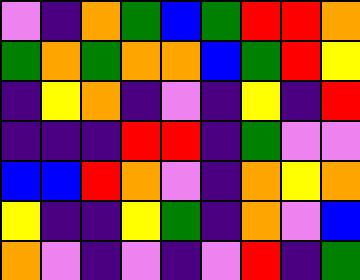[["violet", "indigo", "orange", "green", "blue", "green", "red", "red", "orange"], ["green", "orange", "green", "orange", "orange", "blue", "green", "red", "yellow"], ["indigo", "yellow", "orange", "indigo", "violet", "indigo", "yellow", "indigo", "red"], ["indigo", "indigo", "indigo", "red", "red", "indigo", "green", "violet", "violet"], ["blue", "blue", "red", "orange", "violet", "indigo", "orange", "yellow", "orange"], ["yellow", "indigo", "indigo", "yellow", "green", "indigo", "orange", "violet", "blue"], ["orange", "violet", "indigo", "violet", "indigo", "violet", "red", "indigo", "green"]]